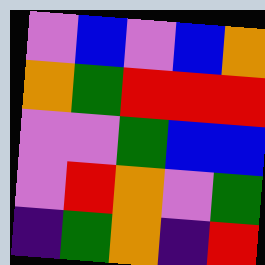[["violet", "blue", "violet", "blue", "orange"], ["orange", "green", "red", "red", "red"], ["violet", "violet", "green", "blue", "blue"], ["violet", "red", "orange", "violet", "green"], ["indigo", "green", "orange", "indigo", "red"]]